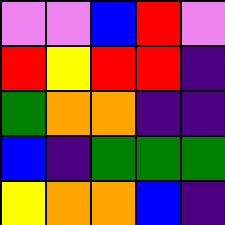[["violet", "violet", "blue", "red", "violet"], ["red", "yellow", "red", "red", "indigo"], ["green", "orange", "orange", "indigo", "indigo"], ["blue", "indigo", "green", "green", "green"], ["yellow", "orange", "orange", "blue", "indigo"]]